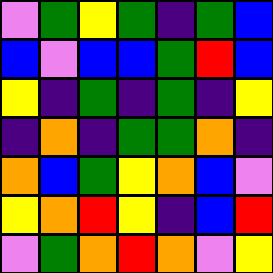[["violet", "green", "yellow", "green", "indigo", "green", "blue"], ["blue", "violet", "blue", "blue", "green", "red", "blue"], ["yellow", "indigo", "green", "indigo", "green", "indigo", "yellow"], ["indigo", "orange", "indigo", "green", "green", "orange", "indigo"], ["orange", "blue", "green", "yellow", "orange", "blue", "violet"], ["yellow", "orange", "red", "yellow", "indigo", "blue", "red"], ["violet", "green", "orange", "red", "orange", "violet", "yellow"]]